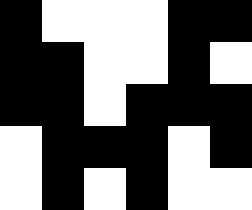[["black", "white", "white", "white", "black", "black"], ["black", "black", "white", "white", "black", "white"], ["black", "black", "white", "black", "black", "black"], ["white", "black", "black", "black", "white", "black"], ["white", "black", "white", "black", "white", "white"]]